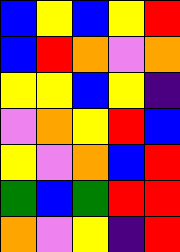[["blue", "yellow", "blue", "yellow", "red"], ["blue", "red", "orange", "violet", "orange"], ["yellow", "yellow", "blue", "yellow", "indigo"], ["violet", "orange", "yellow", "red", "blue"], ["yellow", "violet", "orange", "blue", "red"], ["green", "blue", "green", "red", "red"], ["orange", "violet", "yellow", "indigo", "red"]]